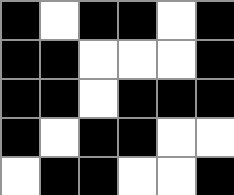[["black", "white", "black", "black", "white", "black"], ["black", "black", "white", "white", "white", "black"], ["black", "black", "white", "black", "black", "black"], ["black", "white", "black", "black", "white", "white"], ["white", "black", "black", "white", "white", "black"]]